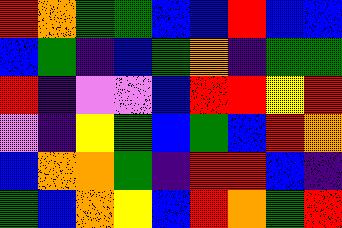[["red", "orange", "green", "green", "blue", "blue", "red", "blue", "blue"], ["blue", "green", "indigo", "blue", "green", "orange", "indigo", "green", "green"], ["red", "indigo", "violet", "violet", "blue", "red", "red", "yellow", "red"], ["violet", "indigo", "yellow", "green", "blue", "green", "blue", "red", "orange"], ["blue", "orange", "orange", "green", "indigo", "red", "red", "blue", "indigo"], ["green", "blue", "orange", "yellow", "blue", "red", "orange", "green", "red"]]